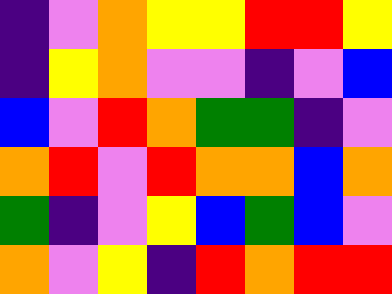[["indigo", "violet", "orange", "yellow", "yellow", "red", "red", "yellow"], ["indigo", "yellow", "orange", "violet", "violet", "indigo", "violet", "blue"], ["blue", "violet", "red", "orange", "green", "green", "indigo", "violet"], ["orange", "red", "violet", "red", "orange", "orange", "blue", "orange"], ["green", "indigo", "violet", "yellow", "blue", "green", "blue", "violet"], ["orange", "violet", "yellow", "indigo", "red", "orange", "red", "red"]]